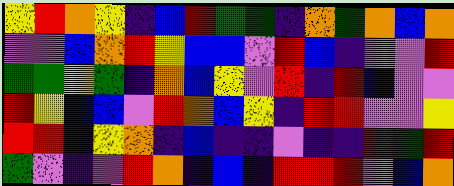[["yellow", "red", "orange", "yellow", "indigo", "blue", "red", "green", "green", "indigo", "orange", "green", "orange", "blue", "orange"], ["violet", "violet", "blue", "orange", "red", "yellow", "blue", "blue", "violet", "red", "blue", "indigo", "violet", "violet", "red"], ["green", "green", "yellow", "green", "indigo", "orange", "blue", "yellow", "violet", "red", "indigo", "red", "blue", "violet", "violet"], ["red", "yellow", "blue", "blue", "violet", "red", "orange", "blue", "yellow", "indigo", "red", "red", "violet", "violet", "yellow"], ["red", "red", "indigo", "yellow", "orange", "indigo", "blue", "indigo", "indigo", "violet", "indigo", "indigo", "red", "green", "red"], ["green", "violet", "indigo", "violet", "red", "orange", "indigo", "blue", "indigo", "red", "red", "red", "violet", "blue", "orange"]]